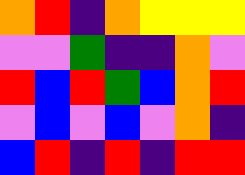[["orange", "red", "indigo", "orange", "yellow", "yellow", "yellow"], ["violet", "violet", "green", "indigo", "indigo", "orange", "violet"], ["red", "blue", "red", "green", "blue", "orange", "red"], ["violet", "blue", "violet", "blue", "violet", "orange", "indigo"], ["blue", "red", "indigo", "red", "indigo", "red", "red"]]